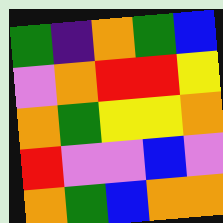[["green", "indigo", "orange", "green", "blue"], ["violet", "orange", "red", "red", "yellow"], ["orange", "green", "yellow", "yellow", "orange"], ["red", "violet", "violet", "blue", "violet"], ["orange", "green", "blue", "orange", "orange"]]